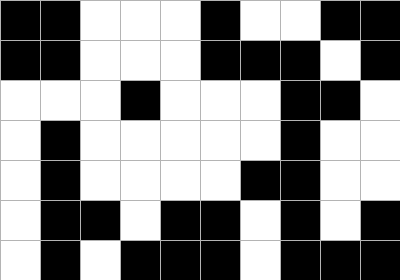[["black", "black", "white", "white", "white", "black", "white", "white", "black", "black"], ["black", "black", "white", "white", "white", "black", "black", "black", "white", "black"], ["white", "white", "white", "black", "white", "white", "white", "black", "black", "white"], ["white", "black", "white", "white", "white", "white", "white", "black", "white", "white"], ["white", "black", "white", "white", "white", "white", "black", "black", "white", "white"], ["white", "black", "black", "white", "black", "black", "white", "black", "white", "black"], ["white", "black", "white", "black", "black", "black", "white", "black", "black", "black"]]